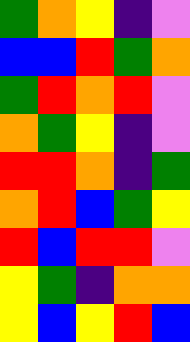[["green", "orange", "yellow", "indigo", "violet"], ["blue", "blue", "red", "green", "orange"], ["green", "red", "orange", "red", "violet"], ["orange", "green", "yellow", "indigo", "violet"], ["red", "red", "orange", "indigo", "green"], ["orange", "red", "blue", "green", "yellow"], ["red", "blue", "red", "red", "violet"], ["yellow", "green", "indigo", "orange", "orange"], ["yellow", "blue", "yellow", "red", "blue"]]